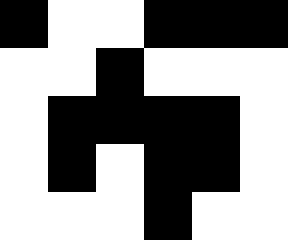[["black", "white", "white", "black", "black", "black"], ["white", "white", "black", "white", "white", "white"], ["white", "black", "black", "black", "black", "white"], ["white", "black", "white", "black", "black", "white"], ["white", "white", "white", "black", "white", "white"]]